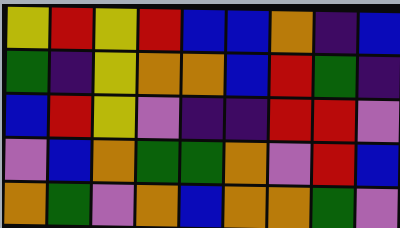[["yellow", "red", "yellow", "red", "blue", "blue", "orange", "indigo", "blue"], ["green", "indigo", "yellow", "orange", "orange", "blue", "red", "green", "indigo"], ["blue", "red", "yellow", "violet", "indigo", "indigo", "red", "red", "violet"], ["violet", "blue", "orange", "green", "green", "orange", "violet", "red", "blue"], ["orange", "green", "violet", "orange", "blue", "orange", "orange", "green", "violet"]]